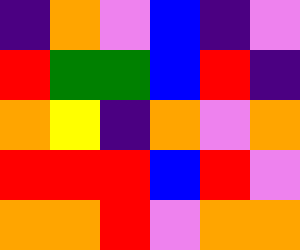[["indigo", "orange", "violet", "blue", "indigo", "violet"], ["red", "green", "green", "blue", "red", "indigo"], ["orange", "yellow", "indigo", "orange", "violet", "orange"], ["red", "red", "red", "blue", "red", "violet"], ["orange", "orange", "red", "violet", "orange", "orange"]]